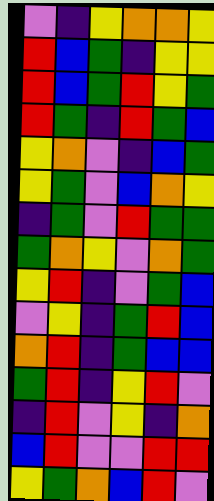[["violet", "indigo", "yellow", "orange", "orange", "yellow"], ["red", "blue", "green", "indigo", "yellow", "yellow"], ["red", "blue", "green", "red", "yellow", "green"], ["red", "green", "indigo", "red", "green", "blue"], ["yellow", "orange", "violet", "indigo", "blue", "green"], ["yellow", "green", "violet", "blue", "orange", "yellow"], ["indigo", "green", "violet", "red", "green", "green"], ["green", "orange", "yellow", "violet", "orange", "green"], ["yellow", "red", "indigo", "violet", "green", "blue"], ["violet", "yellow", "indigo", "green", "red", "blue"], ["orange", "red", "indigo", "green", "blue", "blue"], ["green", "red", "indigo", "yellow", "red", "violet"], ["indigo", "red", "violet", "yellow", "indigo", "orange"], ["blue", "red", "violet", "violet", "red", "red"], ["yellow", "green", "orange", "blue", "red", "violet"]]